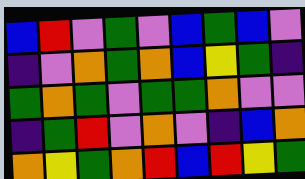[["blue", "red", "violet", "green", "violet", "blue", "green", "blue", "violet"], ["indigo", "violet", "orange", "green", "orange", "blue", "yellow", "green", "indigo"], ["green", "orange", "green", "violet", "green", "green", "orange", "violet", "violet"], ["indigo", "green", "red", "violet", "orange", "violet", "indigo", "blue", "orange"], ["orange", "yellow", "green", "orange", "red", "blue", "red", "yellow", "green"]]